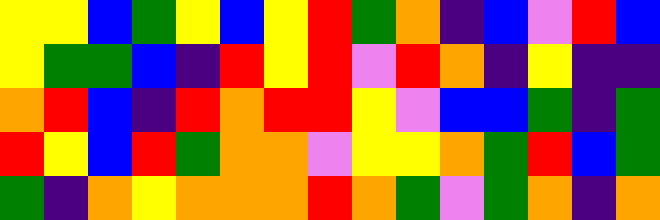[["yellow", "yellow", "blue", "green", "yellow", "blue", "yellow", "red", "green", "orange", "indigo", "blue", "violet", "red", "blue"], ["yellow", "green", "green", "blue", "indigo", "red", "yellow", "red", "violet", "red", "orange", "indigo", "yellow", "indigo", "indigo"], ["orange", "red", "blue", "indigo", "red", "orange", "red", "red", "yellow", "violet", "blue", "blue", "green", "indigo", "green"], ["red", "yellow", "blue", "red", "green", "orange", "orange", "violet", "yellow", "yellow", "orange", "green", "red", "blue", "green"], ["green", "indigo", "orange", "yellow", "orange", "orange", "orange", "red", "orange", "green", "violet", "green", "orange", "indigo", "orange"]]